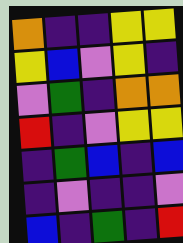[["orange", "indigo", "indigo", "yellow", "yellow"], ["yellow", "blue", "violet", "yellow", "indigo"], ["violet", "green", "indigo", "orange", "orange"], ["red", "indigo", "violet", "yellow", "yellow"], ["indigo", "green", "blue", "indigo", "blue"], ["indigo", "violet", "indigo", "indigo", "violet"], ["blue", "indigo", "green", "indigo", "red"]]